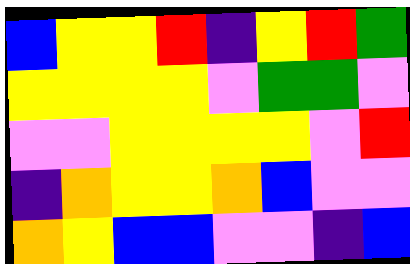[["blue", "yellow", "yellow", "red", "indigo", "yellow", "red", "green"], ["yellow", "yellow", "yellow", "yellow", "violet", "green", "green", "violet"], ["violet", "violet", "yellow", "yellow", "yellow", "yellow", "violet", "red"], ["indigo", "orange", "yellow", "yellow", "orange", "blue", "violet", "violet"], ["orange", "yellow", "blue", "blue", "violet", "violet", "indigo", "blue"]]